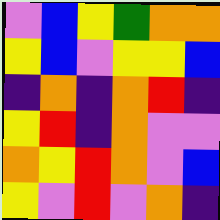[["violet", "blue", "yellow", "green", "orange", "orange"], ["yellow", "blue", "violet", "yellow", "yellow", "blue"], ["indigo", "orange", "indigo", "orange", "red", "indigo"], ["yellow", "red", "indigo", "orange", "violet", "violet"], ["orange", "yellow", "red", "orange", "violet", "blue"], ["yellow", "violet", "red", "violet", "orange", "indigo"]]